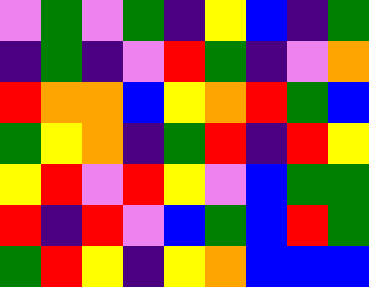[["violet", "green", "violet", "green", "indigo", "yellow", "blue", "indigo", "green"], ["indigo", "green", "indigo", "violet", "red", "green", "indigo", "violet", "orange"], ["red", "orange", "orange", "blue", "yellow", "orange", "red", "green", "blue"], ["green", "yellow", "orange", "indigo", "green", "red", "indigo", "red", "yellow"], ["yellow", "red", "violet", "red", "yellow", "violet", "blue", "green", "green"], ["red", "indigo", "red", "violet", "blue", "green", "blue", "red", "green"], ["green", "red", "yellow", "indigo", "yellow", "orange", "blue", "blue", "blue"]]